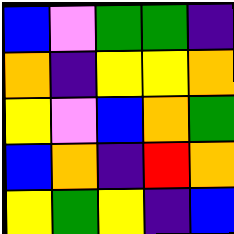[["blue", "violet", "green", "green", "indigo"], ["orange", "indigo", "yellow", "yellow", "orange"], ["yellow", "violet", "blue", "orange", "green"], ["blue", "orange", "indigo", "red", "orange"], ["yellow", "green", "yellow", "indigo", "blue"]]